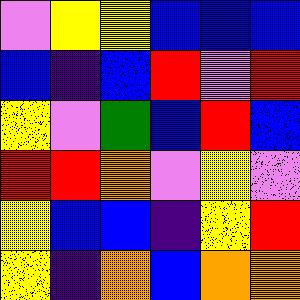[["violet", "yellow", "yellow", "blue", "blue", "blue"], ["blue", "indigo", "blue", "red", "violet", "red"], ["yellow", "violet", "green", "blue", "red", "blue"], ["red", "red", "orange", "violet", "yellow", "violet"], ["yellow", "blue", "blue", "indigo", "yellow", "red"], ["yellow", "indigo", "orange", "blue", "orange", "orange"]]